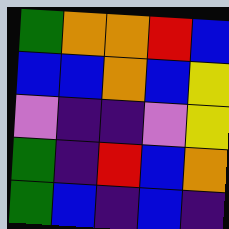[["green", "orange", "orange", "red", "blue"], ["blue", "blue", "orange", "blue", "yellow"], ["violet", "indigo", "indigo", "violet", "yellow"], ["green", "indigo", "red", "blue", "orange"], ["green", "blue", "indigo", "blue", "indigo"]]